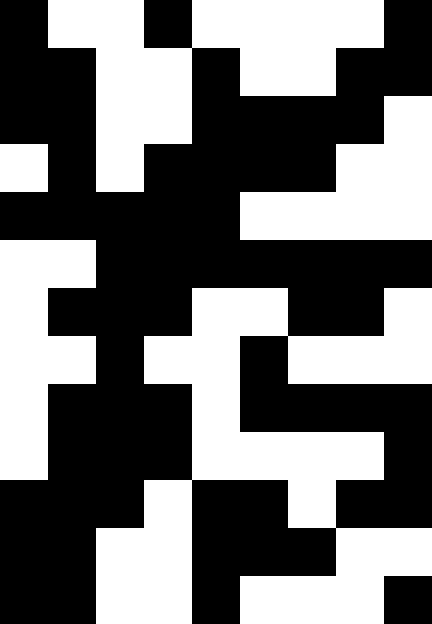[["black", "white", "white", "black", "white", "white", "white", "white", "black"], ["black", "black", "white", "white", "black", "white", "white", "black", "black"], ["black", "black", "white", "white", "black", "black", "black", "black", "white"], ["white", "black", "white", "black", "black", "black", "black", "white", "white"], ["black", "black", "black", "black", "black", "white", "white", "white", "white"], ["white", "white", "black", "black", "black", "black", "black", "black", "black"], ["white", "black", "black", "black", "white", "white", "black", "black", "white"], ["white", "white", "black", "white", "white", "black", "white", "white", "white"], ["white", "black", "black", "black", "white", "black", "black", "black", "black"], ["white", "black", "black", "black", "white", "white", "white", "white", "black"], ["black", "black", "black", "white", "black", "black", "white", "black", "black"], ["black", "black", "white", "white", "black", "black", "black", "white", "white"], ["black", "black", "white", "white", "black", "white", "white", "white", "black"]]